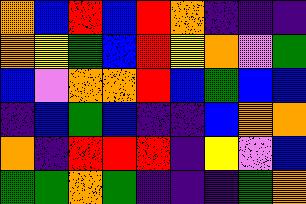[["orange", "blue", "red", "blue", "red", "orange", "indigo", "indigo", "indigo"], ["orange", "yellow", "green", "blue", "red", "yellow", "orange", "violet", "green"], ["blue", "violet", "orange", "orange", "red", "blue", "green", "blue", "blue"], ["indigo", "blue", "green", "blue", "indigo", "indigo", "blue", "orange", "orange"], ["orange", "indigo", "red", "red", "red", "indigo", "yellow", "violet", "blue"], ["green", "green", "orange", "green", "indigo", "indigo", "indigo", "green", "orange"]]